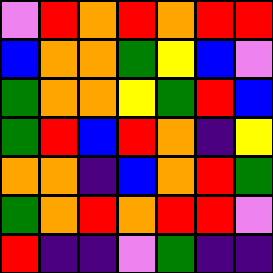[["violet", "red", "orange", "red", "orange", "red", "red"], ["blue", "orange", "orange", "green", "yellow", "blue", "violet"], ["green", "orange", "orange", "yellow", "green", "red", "blue"], ["green", "red", "blue", "red", "orange", "indigo", "yellow"], ["orange", "orange", "indigo", "blue", "orange", "red", "green"], ["green", "orange", "red", "orange", "red", "red", "violet"], ["red", "indigo", "indigo", "violet", "green", "indigo", "indigo"]]